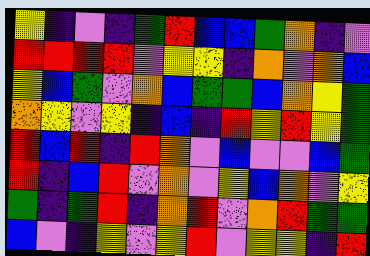[["yellow", "indigo", "violet", "indigo", "green", "red", "blue", "blue", "green", "orange", "indigo", "violet"], ["red", "red", "red", "red", "violet", "yellow", "yellow", "indigo", "orange", "violet", "orange", "blue"], ["yellow", "blue", "green", "violet", "orange", "blue", "green", "green", "blue", "orange", "yellow", "green"], ["orange", "yellow", "violet", "yellow", "indigo", "blue", "indigo", "red", "yellow", "red", "yellow", "green"], ["red", "blue", "red", "indigo", "red", "orange", "violet", "blue", "violet", "violet", "blue", "green"], ["red", "indigo", "blue", "red", "violet", "orange", "violet", "yellow", "blue", "orange", "violet", "yellow"], ["green", "indigo", "green", "red", "indigo", "orange", "red", "violet", "orange", "red", "green", "green"], ["blue", "violet", "indigo", "yellow", "violet", "yellow", "red", "violet", "yellow", "yellow", "indigo", "red"]]